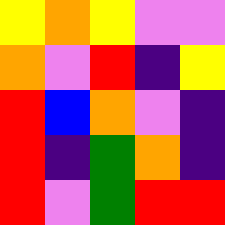[["yellow", "orange", "yellow", "violet", "violet"], ["orange", "violet", "red", "indigo", "yellow"], ["red", "blue", "orange", "violet", "indigo"], ["red", "indigo", "green", "orange", "indigo"], ["red", "violet", "green", "red", "red"]]